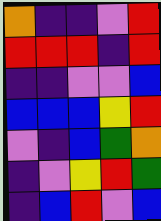[["orange", "indigo", "indigo", "violet", "red"], ["red", "red", "red", "indigo", "red"], ["indigo", "indigo", "violet", "violet", "blue"], ["blue", "blue", "blue", "yellow", "red"], ["violet", "indigo", "blue", "green", "orange"], ["indigo", "violet", "yellow", "red", "green"], ["indigo", "blue", "red", "violet", "blue"]]